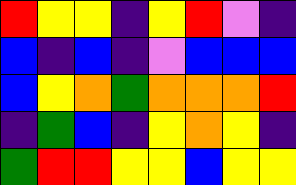[["red", "yellow", "yellow", "indigo", "yellow", "red", "violet", "indigo"], ["blue", "indigo", "blue", "indigo", "violet", "blue", "blue", "blue"], ["blue", "yellow", "orange", "green", "orange", "orange", "orange", "red"], ["indigo", "green", "blue", "indigo", "yellow", "orange", "yellow", "indigo"], ["green", "red", "red", "yellow", "yellow", "blue", "yellow", "yellow"]]